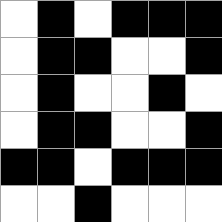[["white", "black", "white", "black", "black", "black"], ["white", "black", "black", "white", "white", "black"], ["white", "black", "white", "white", "black", "white"], ["white", "black", "black", "white", "white", "black"], ["black", "black", "white", "black", "black", "black"], ["white", "white", "black", "white", "white", "white"]]